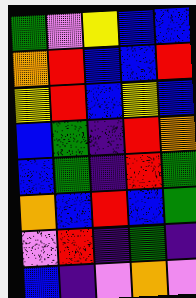[["green", "violet", "yellow", "blue", "blue"], ["orange", "red", "blue", "blue", "red"], ["yellow", "red", "blue", "yellow", "blue"], ["blue", "green", "indigo", "red", "orange"], ["blue", "green", "indigo", "red", "green"], ["orange", "blue", "red", "blue", "green"], ["violet", "red", "indigo", "green", "indigo"], ["blue", "indigo", "violet", "orange", "violet"]]